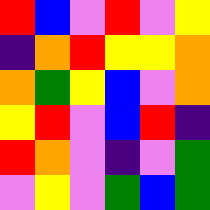[["red", "blue", "violet", "red", "violet", "yellow"], ["indigo", "orange", "red", "yellow", "yellow", "orange"], ["orange", "green", "yellow", "blue", "violet", "orange"], ["yellow", "red", "violet", "blue", "red", "indigo"], ["red", "orange", "violet", "indigo", "violet", "green"], ["violet", "yellow", "violet", "green", "blue", "green"]]